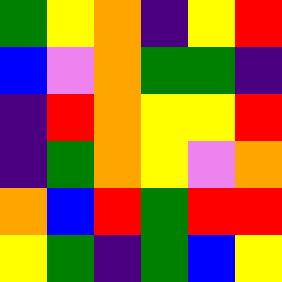[["green", "yellow", "orange", "indigo", "yellow", "red"], ["blue", "violet", "orange", "green", "green", "indigo"], ["indigo", "red", "orange", "yellow", "yellow", "red"], ["indigo", "green", "orange", "yellow", "violet", "orange"], ["orange", "blue", "red", "green", "red", "red"], ["yellow", "green", "indigo", "green", "blue", "yellow"]]